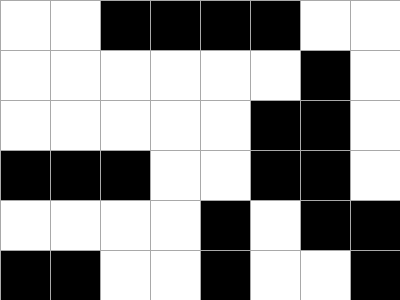[["white", "white", "black", "black", "black", "black", "white", "white"], ["white", "white", "white", "white", "white", "white", "black", "white"], ["white", "white", "white", "white", "white", "black", "black", "white"], ["black", "black", "black", "white", "white", "black", "black", "white"], ["white", "white", "white", "white", "black", "white", "black", "black"], ["black", "black", "white", "white", "black", "white", "white", "black"]]